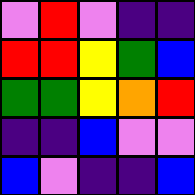[["violet", "red", "violet", "indigo", "indigo"], ["red", "red", "yellow", "green", "blue"], ["green", "green", "yellow", "orange", "red"], ["indigo", "indigo", "blue", "violet", "violet"], ["blue", "violet", "indigo", "indigo", "blue"]]